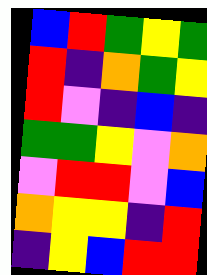[["blue", "red", "green", "yellow", "green"], ["red", "indigo", "orange", "green", "yellow"], ["red", "violet", "indigo", "blue", "indigo"], ["green", "green", "yellow", "violet", "orange"], ["violet", "red", "red", "violet", "blue"], ["orange", "yellow", "yellow", "indigo", "red"], ["indigo", "yellow", "blue", "red", "red"]]